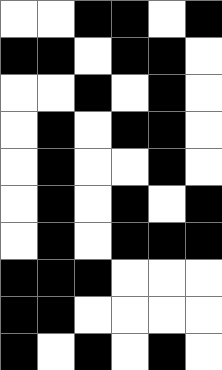[["white", "white", "black", "black", "white", "black"], ["black", "black", "white", "black", "black", "white"], ["white", "white", "black", "white", "black", "white"], ["white", "black", "white", "black", "black", "white"], ["white", "black", "white", "white", "black", "white"], ["white", "black", "white", "black", "white", "black"], ["white", "black", "white", "black", "black", "black"], ["black", "black", "black", "white", "white", "white"], ["black", "black", "white", "white", "white", "white"], ["black", "white", "black", "white", "black", "white"]]